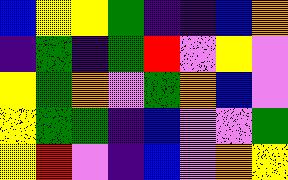[["blue", "yellow", "yellow", "green", "indigo", "indigo", "blue", "orange"], ["indigo", "green", "indigo", "green", "red", "violet", "yellow", "violet"], ["yellow", "green", "orange", "violet", "green", "orange", "blue", "violet"], ["yellow", "green", "green", "indigo", "blue", "violet", "violet", "green"], ["yellow", "red", "violet", "indigo", "blue", "violet", "orange", "yellow"]]